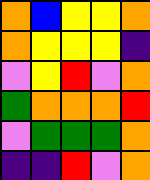[["orange", "blue", "yellow", "yellow", "orange"], ["orange", "yellow", "yellow", "yellow", "indigo"], ["violet", "yellow", "red", "violet", "orange"], ["green", "orange", "orange", "orange", "red"], ["violet", "green", "green", "green", "orange"], ["indigo", "indigo", "red", "violet", "orange"]]